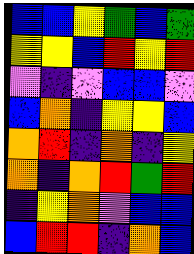[["blue", "blue", "yellow", "green", "blue", "green"], ["yellow", "yellow", "blue", "red", "yellow", "red"], ["violet", "indigo", "violet", "blue", "blue", "violet"], ["blue", "orange", "indigo", "yellow", "yellow", "blue"], ["orange", "red", "indigo", "orange", "indigo", "yellow"], ["orange", "indigo", "orange", "red", "green", "red"], ["indigo", "yellow", "orange", "violet", "blue", "blue"], ["blue", "red", "red", "indigo", "orange", "blue"]]